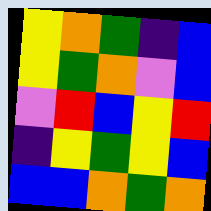[["yellow", "orange", "green", "indigo", "blue"], ["yellow", "green", "orange", "violet", "blue"], ["violet", "red", "blue", "yellow", "red"], ["indigo", "yellow", "green", "yellow", "blue"], ["blue", "blue", "orange", "green", "orange"]]